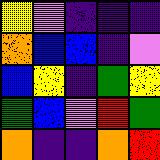[["yellow", "violet", "indigo", "indigo", "indigo"], ["orange", "blue", "blue", "indigo", "violet"], ["blue", "yellow", "indigo", "green", "yellow"], ["green", "blue", "violet", "red", "green"], ["orange", "indigo", "indigo", "orange", "red"]]